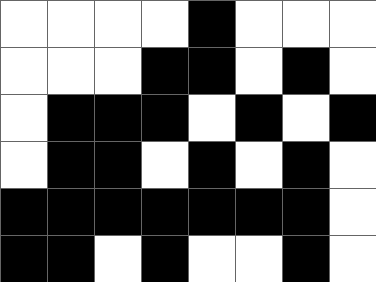[["white", "white", "white", "white", "black", "white", "white", "white"], ["white", "white", "white", "black", "black", "white", "black", "white"], ["white", "black", "black", "black", "white", "black", "white", "black"], ["white", "black", "black", "white", "black", "white", "black", "white"], ["black", "black", "black", "black", "black", "black", "black", "white"], ["black", "black", "white", "black", "white", "white", "black", "white"]]